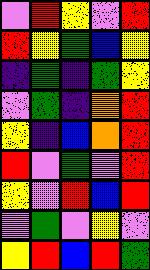[["violet", "red", "yellow", "violet", "red"], ["red", "yellow", "green", "blue", "yellow"], ["indigo", "green", "indigo", "green", "yellow"], ["violet", "green", "indigo", "orange", "red"], ["yellow", "indigo", "blue", "orange", "red"], ["red", "violet", "green", "violet", "red"], ["yellow", "violet", "red", "blue", "red"], ["violet", "green", "violet", "yellow", "violet"], ["yellow", "red", "blue", "red", "green"]]